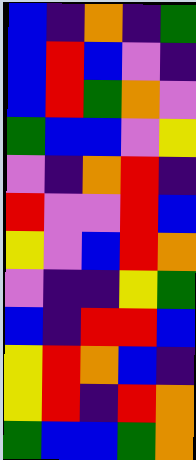[["blue", "indigo", "orange", "indigo", "green"], ["blue", "red", "blue", "violet", "indigo"], ["blue", "red", "green", "orange", "violet"], ["green", "blue", "blue", "violet", "yellow"], ["violet", "indigo", "orange", "red", "indigo"], ["red", "violet", "violet", "red", "blue"], ["yellow", "violet", "blue", "red", "orange"], ["violet", "indigo", "indigo", "yellow", "green"], ["blue", "indigo", "red", "red", "blue"], ["yellow", "red", "orange", "blue", "indigo"], ["yellow", "red", "indigo", "red", "orange"], ["green", "blue", "blue", "green", "orange"]]